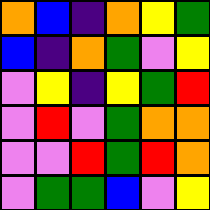[["orange", "blue", "indigo", "orange", "yellow", "green"], ["blue", "indigo", "orange", "green", "violet", "yellow"], ["violet", "yellow", "indigo", "yellow", "green", "red"], ["violet", "red", "violet", "green", "orange", "orange"], ["violet", "violet", "red", "green", "red", "orange"], ["violet", "green", "green", "blue", "violet", "yellow"]]